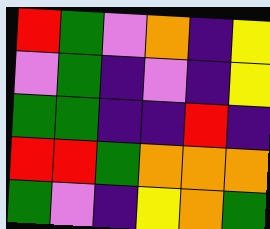[["red", "green", "violet", "orange", "indigo", "yellow"], ["violet", "green", "indigo", "violet", "indigo", "yellow"], ["green", "green", "indigo", "indigo", "red", "indigo"], ["red", "red", "green", "orange", "orange", "orange"], ["green", "violet", "indigo", "yellow", "orange", "green"]]